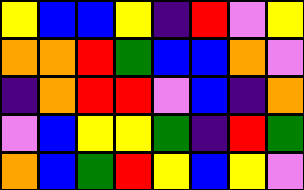[["yellow", "blue", "blue", "yellow", "indigo", "red", "violet", "yellow"], ["orange", "orange", "red", "green", "blue", "blue", "orange", "violet"], ["indigo", "orange", "red", "red", "violet", "blue", "indigo", "orange"], ["violet", "blue", "yellow", "yellow", "green", "indigo", "red", "green"], ["orange", "blue", "green", "red", "yellow", "blue", "yellow", "violet"]]